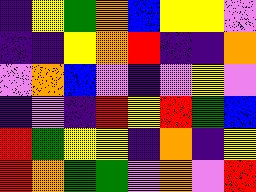[["indigo", "yellow", "green", "orange", "blue", "yellow", "yellow", "violet"], ["indigo", "indigo", "yellow", "orange", "red", "indigo", "indigo", "orange"], ["violet", "orange", "blue", "violet", "indigo", "violet", "yellow", "violet"], ["indigo", "violet", "indigo", "red", "yellow", "red", "green", "blue"], ["red", "green", "yellow", "yellow", "indigo", "orange", "indigo", "yellow"], ["red", "orange", "green", "green", "violet", "orange", "violet", "red"]]